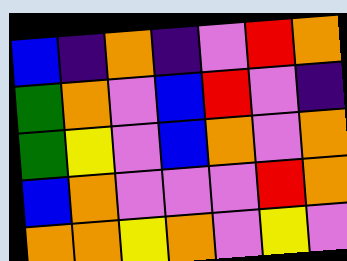[["blue", "indigo", "orange", "indigo", "violet", "red", "orange"], ["green", "orange", "violet", "blue", "red", "violet", "indigo"], ["green", "yellow", "violet", "blue", "orange", "violet", "orange"], ["blue", "orange", "violet", "violet", "violet", "red", "orange"], ["orange", "orange", "yellow", "orange", "violet", "yellow", "violet"]]